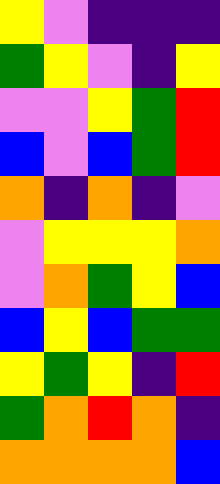[["yellow", "violet", "indigo", "indigo", "indigo"], ["green", "yellow", "violet", "indigo", "yellow"], ["violet", "violet", "yellow", "green", "red"], ["blue", "violet", "blue", "green", "red"], ["orange", "indigo", "orange", "indigo", "violet"], ["violet", "yellow", "yellow", "yellow", "orange"], ["violet", "orange", "green", "yellow", "blue"], ["blue", "yellow", "blue", "green", "green"], ["yellow", "green", "yellow", "indigo", "red"], ["green", "orange", "red", "orange", "indigo"], ["orange", "orange", "orange", "orange", "blue"]]